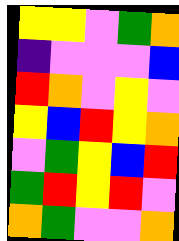[["yellow", "yellow", "violet", "green", "orange"], ["indigo", "violet", "violet", "violet", "blue"], ["red", "orange", "violet", "yellow", "violet"], ["yellow", "blue", "red", "yellow", "orange"], ["violet", "green", "yellow", "blue", "red"], ["green", "red", "yellow", "red", "violet"], ["orange", "green", "violet", "violet", "orange"]]